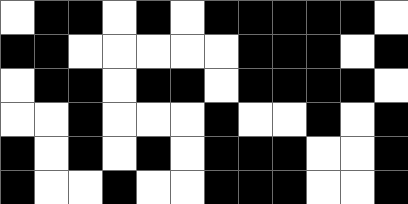[["white", "black", "black", "white", "black", "white", "black", "black", "black", "black", "black", "white"], ["black", "black", "white", "white", "white", "white", "white", "black", "black", "black", "white", "black"], ["white", "black", "black", "white", "black", "black", "white", "black", "black", "black", "black", "white"], ["white", "white", "black", "white", "white", "white", "black", "white", "white", "black", "white", "black"], ["black", "white", "black", "white", "black", "white", "black", "black", "black", "white", "white", "black"], ["black", "white", "white", "black", "white", "white", "black", "black", "black", "white", "white", "black"]]